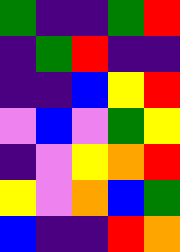[["green", "indigo", "indigo", "green", "red"], ["indigo", "green", "red", "indigo", "indigo"], ["indigo", "indigo", "blue", "yellow", "red"], ["violet", "blue", "violet", "green", "yellow"], ["indigo", "violet", "yellow", "orange", "red"], ["yellow", "violet", "orange", "blue", "green"], ["blue", "indigo", "indigo", "red", "orange"]]